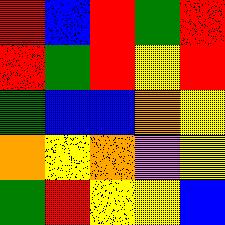[["red", "blue", "red", "green", "red"], ["red", "green", "red", "yellow", "red"], ["green", "blue", "blue", "orange", "yellow"], ["orange", "yellow", "orange", "violet", "yellow"], ["green", "red", "yellow", "yellow", "blue"]]